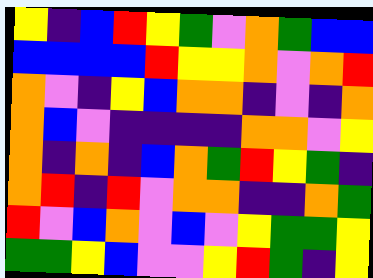[["yellow", "indigo", "blue", "red", "yellow", "green", "violet", "orange", "green", "blue", "blue"], ["blue", "blue", "blue", "blue", "red", "yellow", "yellow", "orange", "violet", "orange", "red"], ["orange", "violet", "indigo", "yellow", "blue", "orange", "orange", "indigo", "violet", "indigo", "orange"], ["orange", "blue", "violet", "indigo", "indigo", "indigo", "indigo", "orange", "orange", "violet", "yellow"], ["orange", "indigo", "orange", "indigo", "blue", "orange", "green", "red", "yellow", "green", "indigo"], ["orange", "red", "indigo", "red", "violet", "orange", "orange", "indigo", "indigo", "orange", "green"], ["red", "violet", "blue", "orange", "violet", "blue", "violet", "yellow", "green", "green", "yellow"], ["green", "green", "yellow", "blue", "violet", "violet", "yellow", "red", "green", "indigo", "yellow"]]